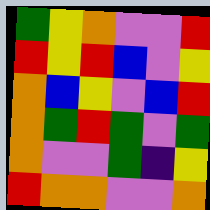[["green", "yellow", "orange", "violet", "violet", "red"], ["red", "yellow", "red", "blue", "violet", "yellow"], ["orange", "blue", "yellow", "violet", "blue", "red"], ["orange", "green", "red", "green", "violet", "green"], ["orange", "violet", "violet", "green", "indigo", "yellow"], ["red", "orange", "orange", "violet", "violet", "orange"]]